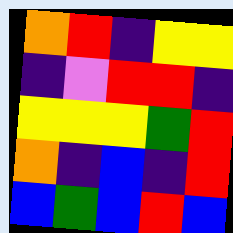[["orange", "red", "indigo", "yellow", "yellow"], ["indigo", "violet", "red", "red", "indigo"], ["yellow", "yellow", "yellow", "green", "red"], ["orange", "indigo", "blue", "indigo", "red"], ["blue", "green", "blue", "red", "blue"]]